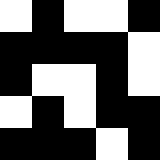[["white", "black", "white", "white", "black"], ["black", "black", "black", "black", "white"], ["black", "white", "white", "black", "white"], ["white", "black", "white", "black", "black"], ["black", "black", "black", "white", "black"]]